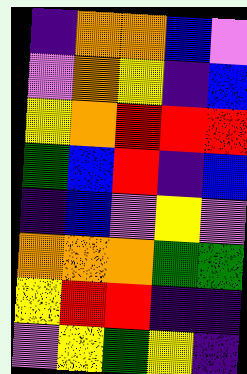[["indigo", "orange", "orange", "blue", "violet"], ["violet", "orange", "yellow", "indigo", "blue"], ["yellow", "orange", "red", "red", "red"], ["green", "blue", "red", "indigo", "blue"], ["indigo", "blue", "violet", "yellow", "violet"], ["orange", "orange", "orange", "green", "green"], ["yellow", "red", "red", "indigo", "indigo"], ["violet", "yellow", "green", "yellow", "indigo"]]